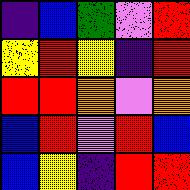[["indigo", "blue", "green", "violet", "red"], ["yellow", "red", "yellow", "indigo", "red"], ["red", "red", "orange", "violet", "orange"], ["blue", "red", "violet", "red", "blue"], ["blue", "yellow", "indigo", "red", "red"]]